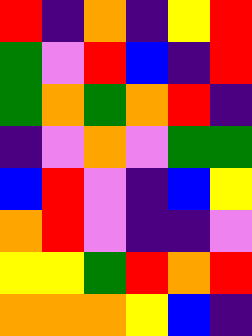[["red", "indigo", "orange", "indigo", "yellow", "red"], ["green", "violet", "red", "blue", "indigo", "red"], ["green", "orange", "green", "orange", "red", "indigo"], ["indigo", "violet", "orange", "violet", "green", "green"], ["blue", "red", "violet", "indigo", "blue", "yellow"], ["orange", "red", "violet", "indigo", "indigo", "violet"], ["yellow", "yellow", "green", "red", "orange", "red"], ["orange", "orange", "orange", "yellow", "blue", "indigo"]]